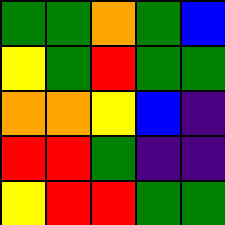[["green", "green", "orange", "green", "blue"], ["yellow", "green", "red", "green", "green"], ["orange", "orange", "yellow", "blue", "indigo"], ["red", "red", "green", "indigo", "indigo"], ["yellow", "red", "red", "green", "green"]]